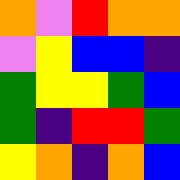[["orange", "violet", "red", "orange", "orange"], ["violet", "yellow", "blue", "blue", "indigo"], ["green", "yellow", "yellow", "green", "blue"], ["green", "indigo", "red", "red", "green"], ["yellow", "orange", "indigo", "orange", "blue"]]